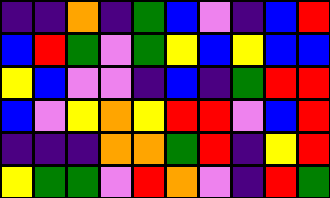[["indigo", "indigo", "orange", "indigo", "green", "blue", "violet", "indigo", "blue", "red"], ["blue", "red", "green", "violet", "green", "yellow", "blue", "yellow", "blue", "blue"], ["yellow", "blue", "violet", "violet", "indigo", "blue", "indigo", "green", "red", "red"], ["blue", "violet", "yellow", "orange", "yellow", "red", "red", "violet", "blue", "red"], ["indigo", "indigo", "indigo", "orange", "orange", "green", "red", "indigo", "yellow", "red"], ["yellow", "green", "green", "violet", "red", "orange", "violet", "indigo", "red", "green"]]